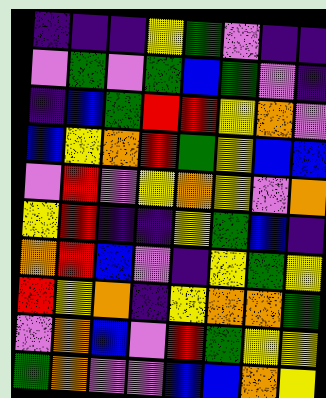[["indigo", "indigo", "indigo", "yellow", "green", "violet", "indigo", "indigo"], ["violet", "green", "violet", "green", "blue", "green", "violet", "indigo"], ["indigo", "blue", "green", "red", "red", "yellow", "orange", "violet"], ["blue", "yellow", "orange", "red", "green", "yellow", "blue", "blue"], ["violet", "red", "violet", "yellow", "orange", "yellow", "violet", "orange"], ["yellow", "red", "indigo", "indigo", "yellow", "green", "blue", "indigo"], ["orange", "red", "blue", "violet", "indigo", "yellow", "green", "yellow"], ["red", "yellow", "orange", "indigo", "yellow", "orange", "orange", "green"], ["violet", "orange", "blue", "violet", "red", "green", "yellow", "yellow"], ["green", "orange", "violet", "violet", "blue", "blue", "orange", "yellow"]]